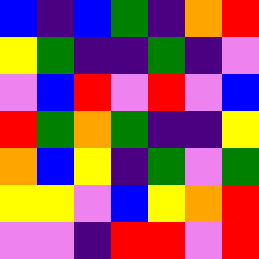[["blue", "indigo", "blue", "green", "indigo", "orange", "red"], ["yellow", "green", "indigo", "indigo", "green", "indigo", "violet"], ["violet", "blue", "red", "violet", "red", "violet", "blue"], ["red", "green", "orange", "green", "indigo", "indigo", "yellow"], ["orange", "blue", "yellow", "indigo", "green", "violet", "green"], ["yellow", "yellow", "violet", "blue", "yellow", "orange", "red"], ["violet", "violet", "indigo", "red", "red", "violet", "red"]]